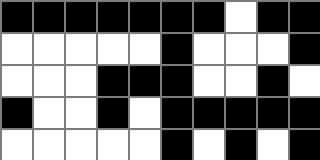[["black", "black", "black", "black", "black", "black", "black", "white", "black", "black"], ["white", "white", "white", "white", "white", "black", "white", "white", "white", "black"], ["white", "white", "white", "black", "black", "black", "white", "white", "black", "white"], ["black", "white", "white", "black", "white", "black", "black", "black", "black", "black"], ["white", "white", "white", "white", "white", "black", "white", "black", "white", "black"]]